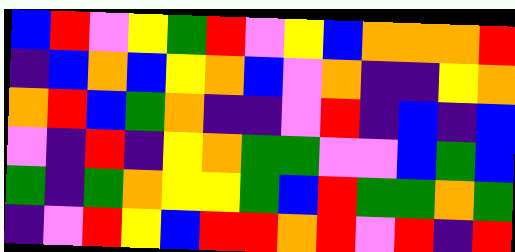[["blue", "red", "violet", "yellow", "green", "red", "violet", "yellow", "blue", "orange", "orange", "orange", "red"], ["indigo", "blue", "orange", "blue", "yellow", "orange", "blue", "violet", "orange", "indigo", "indigo", "yellow", "orange"], ["orange", "red", "blue", "green", "orange", "indigo", "indigo", "violet", "red", "indigo", "blue", "indigo", "blue"], ["violet", "indigo", "red", "indigo", "yellow", "orange", "green", "green", "violet", "violet", "blue", "green", "blue"], ["green", "indigo", "green", "orange", "yellow", "yellow", "green", "blue", "red", "green", "green", "orange", "green"], ["indigo", "violet", "red", "yellow", "blue", "red", "red", "orange", "red", "violet", "red", "indigo", "red"]]